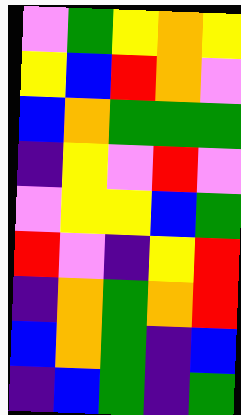[["violet", "green", "yellow", "orange", "yellow"], ["yellow", "blue", "red", "orange", "violet"], ["blue", "orange", "green", "green", "green"], ["indigo", "yellow", "violet", "red", "violet"], ["violet", "yellow", "yellow", "blue", "green"], ["red", "violet", "indigo", "yellow", "red"], ["indigo", "orange", "green", "orange", "red"], ["blue", "orange", "green", "indigo", "blue"], ["indigo", "blue", "green", "indigo", "green"]]